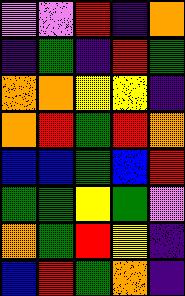[["violet", "violet", "red", "indigo", "orange"], ["indigo", "green", "indigo", "red", "green"], ["orange", "orange", "yellow", "yellow", "indigo"], ["orange", "red", "green", "red", "orange"], ["blue", "blue", "green", "blue", "red"], ["green", "green", "yellow", "green", "violet"], ["orange", "green", "red", "yellow", "indigo"], ["blue", "red", "green", "orange", "indigo"]]